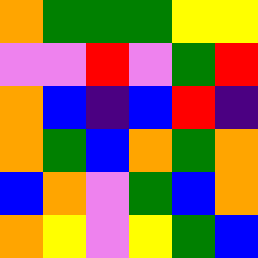[["orange", "green", "green", "green", "yellow", "yellow"], ["violet", "violet", "red", "violet", "green", "red"], ["orange", "blue", "indigo", "blue", "red", "indigo"], ["orange", "green", "blue", "orange", "green", "orange"], ["blue", "orange", "violet", "green", "blue", "orange"], ["orange", "yellow", "violet", "yellow", "green", "blue"]]